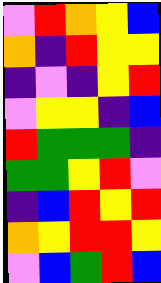[["violet", "red", "orange", "yellow", "blue"], ["orange", "indigo", "red", "yellow", "yellow"], ["indigo", "violet", "indigo", "yellow", "red"], ["violet", "yellow", "yellow", "indigo", "blue"], ["red", "green", "green", "green", "indigo"], ["green", "green", "yellow", "red", "violet"], ["indigo", "blue", "red", "yellow", "red"], ["orange", "yellow", "red", "red", "yellow"], ["violet", "blue", "green", "red", "blue"]]